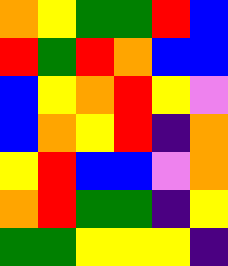[["orange", "yellow", "green", "green", "red", "blue"], ["red", "green", "red", "orange", "blue", "blue"], ["blue", "yellow", "orange", "red", "yellow", "violet"], ["blue", "orange", "yellow", "red", "indigo", "orange"], ["yellow", "red", "blue", "blue", "violet", "orange"], ["orange", "red", "green", "green", "indigo", "yellow"], ["green", "green", "yellow", "yellow", "yellow", "indigo"]]